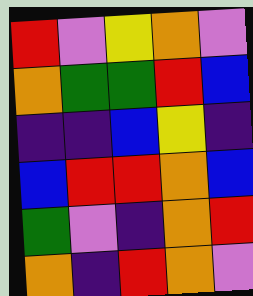[["red", "violet", "yellow", "orange", "violet"], ["orange", "green", "green", "red", "blue"], ["indigo", "indigo", "blue", "yellow", "indigo"], ["blue", "red", "red", "orange", "blue"], ["green", "violet", "indigo", "orange", "red"], ["orange", "indigo", "red", "orange", "violet"]]